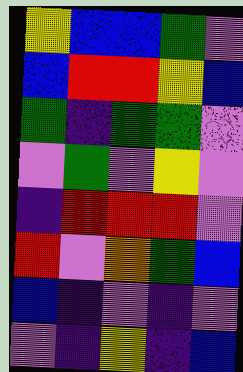[["yellow", "blue", "blue", "green", "violet"], ["blue", "red", "red", "yellow", "blue"], ["green", "indigo", "green", "green", "violet"], ["violet", "green", "violet", "yellow", "violet"], ["indigo", "red", "red", "red", "violet"], ["red", "violet", "orange", "green", "blue"], ["blue", "indigo", "violet", "indigo", "violet"], ["violet", "indigo", "yellow", "indigo", "blue"]]